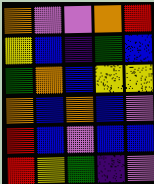[["orange", "violet", "violet", "orange", "red"], ["yellow", "blue", "indigo", "green", "blue"], ["green", "orange", "blue", "yellow", "yellow"], ["orange", "blue", "orange", "blue", "violet"], ["red", "blue", "violet", "blue", "blue"], ["red", "yellow", "green", "indigo", "violet"]]